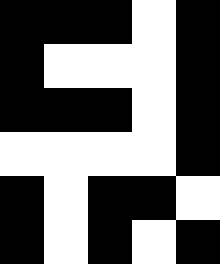[["black", "black", "black", "white", "black"], ["black", "white", "white", "white", "black"], ["black", "black", "black", "white", "black"], ["white", "white", "white", "white", "black"], ["black", "white", "black", "black", "white"], ["black", "white", "black", "white", "black"]]